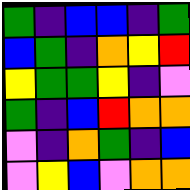[["green", "indigo", "blue", "blue", "indigo", "green"], ["blue", "green", "indigo", "orange", "yellow", "red"], ["yellow", "green", "green", "yellow", "indigo", "violet"], ["green", "indigo", "blue", "red", "orange", "orange"], ["violet", "indigo", "orange", "green", "indigo", "blue"], ["violet", "yellow", "blue", "violet", "orange", "orange"]]